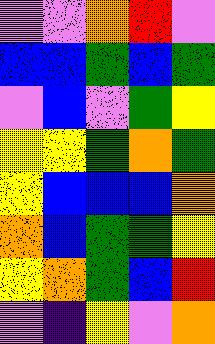[["violet", "violet", "orange", "red", "violet"], ["blue", "blue", "green", "blue", "green"], ["violet", "blue", "violet", "green", "yellow"], ["yellow", "yellow", "green", "orange", "green"], ["yellow", "blue", "blue", "blue", "orange"], ["orange", "blue", "green", "green", "yellow"], ["yellow", "orange", "green", "blue", "red"], ["violet", "indigo", "yellow", "violet", "orange"]]